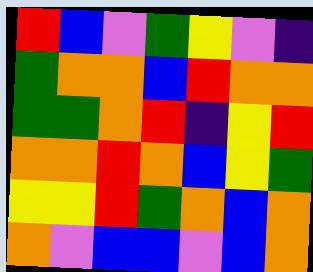[["red", "blue", "violet", "green", "yellow", "violet", "indigo"], ["green", "orange", "orange", "blue", "red", "orange", "orange"], ["green", "green", "orange", "red", "indigo", "yellow", "red"], ["orange", "orange", "red", "orange", "blue", "yellow", "green"], ["yellow", "yellow", "red", "green", "orange", "blue", "orange"], ["orange", "violet", "blue", "blue", "violet", "blue", "orange"]]